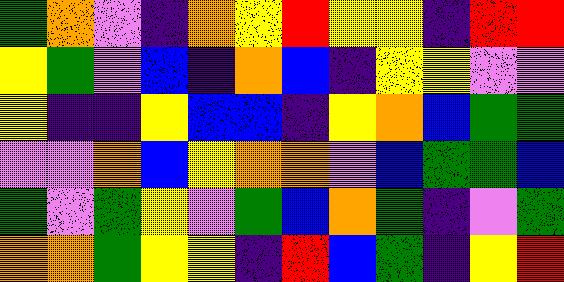[["green", "orange", "violet", "indigo", "orange", "yellow", "red", "yellow", "yellow", "indigo", "red", "red"], ["yellow", "green", "violet", "blue", "indigo", "orange", "blue", "indigo", "yellow", "yellow", "violet", "violet"], ["yellow", "indigo", "indigo", "yellow", "blue", "blue", "indigo", "yellow", "orange", "blue", "green", "green"], ["violet", "violet", "orange", "blue", "yellow", "orange", "orange", "violet", "blue", "green", "green", "blue"], ["green", "violet", "green", "yellow", "violet", "green", "blue", "orange", "green", "indigo", "violet", "green"], ["orange", "orange", "green", "yellow", "yellow", "indigo", "red", "blue", "green", "indigo", "yellow", "red"]]